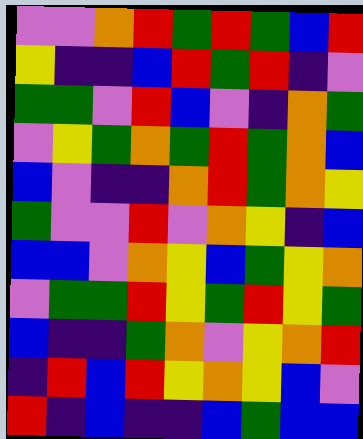[["violet", "violet", "orange", "red", "green", "red", "green", "blue", "red"], ["yellow", "indigo", "indigo", "blue", "red", "green", "red", "indigo", "violet"], ["green", "green", "violet", "red", "blue", "violet", "indigo", "orange", "green"], ["violet", "yellow", "green", "orange", "green", "red", "green", "orange", "blue"], ["blue", "violet", "indigo", "indigo", "orange", "red", "green", "orange", "yellow"], ["green", "violet", "violet", "red", "violet", "orange", "yellow", "indigo", "blue"], ["blue", "blue", "violet", "orange", "yellow", "blue", "green", "yellow", "orange"], ["violet", "green", "green", "red", "yellow", "green", "red", "yellow", "green"], ["blue", "indigo", "indigo", "green", "orange", "violet", "yellow", "orange", "red"], ["indigo", "red", "blue", "red", "yellow", "orange", "yellow", "blue", "violet"], ["red", "indigo", "blue", "indigo", "indigo", "blue", "green", "blue", "blue"]]